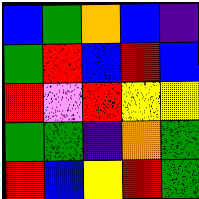[["blue", "green", "orange", "blue", "indigo"], ["green", "red", "blue", "red", "blue"], ["red", "violet", "red", "yellow", "yellow"], ["green", "green", "indigo", "orange", "green"], ["red", "blue", "yellow", "red", "green"]]